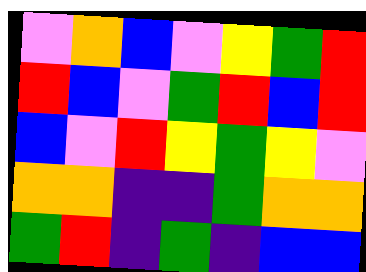[["violet", "orange", "blue", "violet", "yellow", "green", "red"], ["red", "blue", "violet", "green", "red", "blue", "red"], ["blue", "violet", "red", "yellow", "green", "yellow", "violet"], ["orange", "orange", "indigo", "indigo", "green", "orange", "orange"], ["green", "red", "indigo", "green", "indigo", "blue", "blue"]]